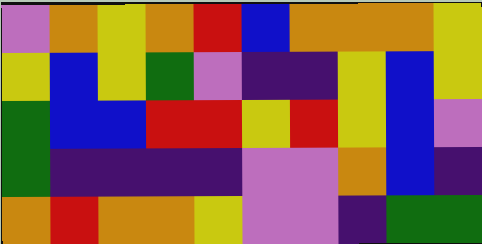[["violet", "orange", "yellow", "orange", "red", "blue", "orange", "orange", "orange", "yellow"], ["yellow", "blue", "yellow", "green", "violet", "indigo", "indigo", "yellow", "blue", "yellow"], ["green", "blue", "blue", "red", "red", "yellow", "red", "yellow", "blue", "violet"], ["green", "indigo", "indigo", "indigo", "indigo", "violet", "violet", "orange", "blue", "indigo"], ["orange", "red", "orange", "orange", "yellow", "violet", "violet", "indigo", "green", "green"]]